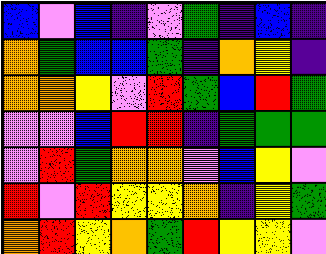[["blue", "violet", "blue", "indigo", "violet", "green", "indigo", "blue", "indigo"], ["orange", "green", "blue", "blue", "green", "indigo", "orange", "yellow", "indigo"], ["orange", "orange", "yellow", "violet", "red", "green", "blue", "red", "green"], ["violet", "violet", "blue", "red", "red", "indigo", "green", "green", "green"], ["violet", "red", "green", "orange", "orange", "violet", "blue", "yellow", "violet"], ["red", "violet", "red", "yellow", "yellow", "orange", "indigo", "yellow", "green"], ["orange", "red", "yellow", "orange", "green", "red", "yellow", "yellow", "violet"]]